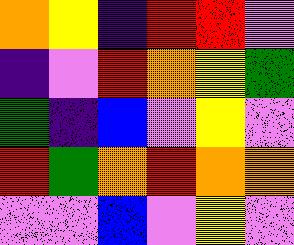[["orange", "yellow", "indigo", "red", "red", "violet"], ["indigo", "violet", "red", "orange", "yellow", "green"], ["green", "indigo", "blue", "violet", "yellow", "violet"], ["red", "green", "orange", "red", "orange", "orange"], ["violet", "violet", "blue", "violet", "yellow", "violet"]]